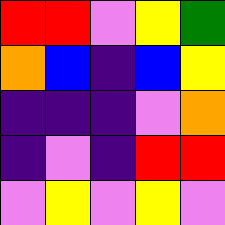[["red", "red", "violet", "yellow", "green"], ["orange", "blue", "indigo", "blue", "yellow"], ["indigo", "indigo", "indigo", "violet", "orange"], ["indigo", "violet", "indigo", "red", "red"], ["violet", "yellow", "violet", "yellow", "violet"]]